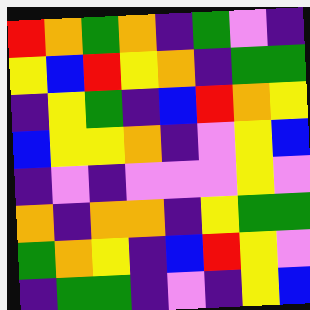[["red", "orange", "green", "orange", "indigo", "green", "violet", "indigo"], ["yellow", "blue", "red", "yellow", "orange", "indigo", "green", "green"], ["indigo", "yellow", "green", "indigo", "blue", "red", "orange", "yellow"], ["blue", "yellow", "yellow", "orange", "indigo", "violet", "yellow", "blue"], ["indigo", "violet", "indigo", "violet", "violet", "violet", "yellow", "violet"], ["orange", "indigo", "orange", "orange", "indigo", "yellow", "green", "green"], ["green", "orange", "yellow", "indigo", "blue", "red", "yellow", "violet"], ["indigo", "green", "green", "indigo", "violet", "indigo", "yellow", "blue"]]